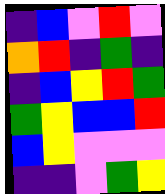[["indigo", "blue", "violet", "red", "violet"], ["orange", "red", "indigo", "green", "indigo"], ["indigo", "blue", "yellow", "red", "green"], ["green", "yellow", "blue", "blue", "red"], ["blue", "yellow", "violet", "violet", "violet"], ["indigo", "indigo", "violet", "green", "yellow"]]